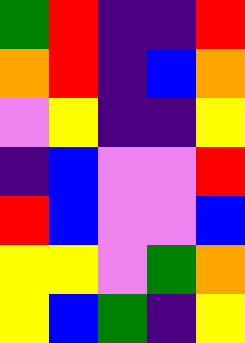[["green", "red", "indigo", "indigo", "red"], ["orange", "red", "indigo", "blue", "orange"], ["violet", "yellow", "indigo", "indigo", "yellow"], ["indigo", "blue", "violet", "violet", "red"], ["red", "blue", "violet", "violet", "blue"], ["yellow", "yellow", "violet", "green", "orange"], ["yellow", "blue", "green", "indigo", "yellow"]]